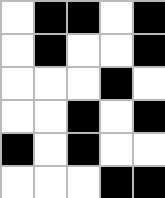[["white", "black", "black", "white", "black"], ["white", "black", "white", "white", "black"], ["white", "white", "white", "black", "white"], ["white", "white", "black", "white", "black"], ["black", "white", "black", "white", "white"], ["white", "white", "white", "black", "black"]]